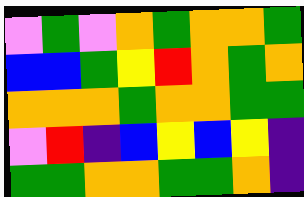[["violet", "green", "violet", "orange", "green", "orange", "orange", "green"], ["blue", "blue", "green", "yellow", "red", "orange", "green", "orange"], ["orange", "orange", "orange", "green", "orange", "orange", "green", "green"], ["violet", "red", "indigo", "blue", "yellow", "blue", "yellow", "indigo"], ["green", "green", "orange", "orange", "green", "green", "orange", "indigo"]]